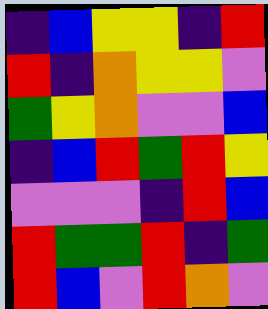[["indigo", "blue", "yellow", "yellow", "indigo", "red"], ["red", "indigo", "orange", "yellow", "yellow", "violet"], ["green", "yellow", "orange", "violet", "violet", "blue"], ["indigo", "blue", "red", "green", "red", "yellow"], ["violet", "violet", "violet", "indigo", "red", "blue"], ["red", "green", "green", "red", "indigo", "green"], ["red", "blue", "violet", "red", "orange", "violet"]]